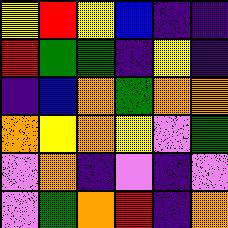[["yellow", "red", "yellow", "blue", "indigo", "indigo"], ["red", "green", "green", "indigo", "yellow", "indigo"], ["indigo", "blue", "orange", "green", "orange", "orange"], ["orange", "yellow", "orange", "yellow", "violet", "green"], ["violet", "orange", "indigo", "violet", "indigo", "violet"], ["violet", "green", "orange", "red", "indigo", "orange"]]